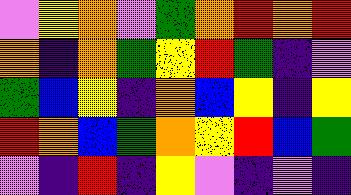[["violet", "yellow", "orange", "violet", "green", "orange", "red", "orange", "red"], ["orange", "indigo", "orange", "green", "yellow", "red", "green", "indigo", "violet"], ["green", "blue", "yellow", "indigo", "orange", "blue", "yellow", "indigo", "yellow"], ["red", "orange", "blue", "green", "orange", "yellow", "red", "blue", "green"], ["violet", "indigo", "red", "indigo", "yellow", "violet", "indigo", "violet", "indigo"]]